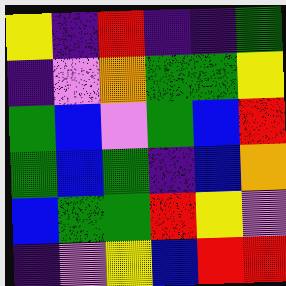[["yellow", "indigo", "red", "indigo", "indigo", "green"], ["indigo", "violet", "orange", "green", "green", "yellow"], ["green", "blue", "violet", "green", "blue", "red"], ["green", "blue", "green", "indigo", "blue", "orange"], ["blue", "green", "green", "red", "yellow", "violet"], ["indigo", "violet", "yellow", "blue", "red", "red"]]